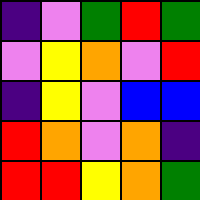[["indigo", "violet", "green", "red", "green"], ["violet", "yellow", "orange", "violet", "red"], ["indigo", "yellow", "violet", "blue", "blue"], ["red", "orange", "violet", "orange", "indigo"], ["red", "red", "yellow", "orange", "green"]]